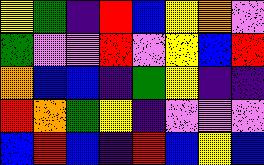[["yellow", "green", "indigo", "red", "blue", "yellow", "orange", "violet"], ["green", "violet", "violet", "red", "violet", "yellow", "blue", "red"], ["orange", "blue", "blue", "indigo", "green", "yellow", "indigo", "indigo"], ["red", "orange", "green", "yellow", "indigo", "violet", "violet", "violet"], ["blue", "red", "blue", "indigo", "red", "blue", "yellow", "blue"]]